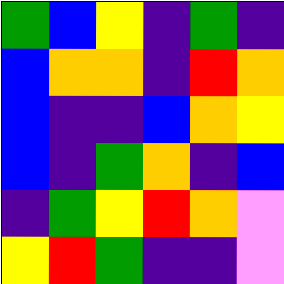[["green", "blue", "yellow", "indigo", "green", "indigo"], ["blue", "orange", "orange", "indigo", "red", "orange"], ["blue", "indigo", "indigo", "blue", "orange", "yellow"], ["blue", "indigo", "green", "orange", "indigo", "blue"], ["indigo", "green", "yellow", "red", "orange", "violet"], ["yellow", "red", "green", "indigo", "indigo", "violet"]]